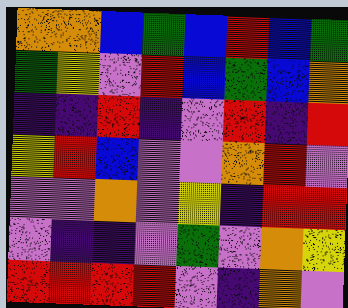[["orange", "orange", "blue", "green", "blue", "red", "blue", "green"], ["green", "yellow", "violet", "red", "blue", "green", "blue", "orange"], ["indigo", "indigo", "red", "indigo", "violet", "red", "indigo", "red"], ["yellow", "red", "blue", "violet", "violet", "orange", "red", "violet"], ["violet", "violet", "orange", "violet", "yellow", "indigo", "red", "red"], ["violet", "indigo", "indigo", "violet", "green", "violet", "orange", "yellow"], ["red", "red", "red", "red", "violet", "indigo", "orange", "violet"]]